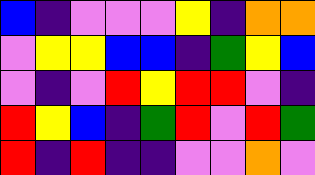[["blue", "indigo", "violet", "violet", "violet", "yellow", "indigo", "orange", "orange"], ["violet", "yellow", "yellow", "blue", "blue", "indigo", "green", "yellow", "blue"], ["violet", "indigo", "violet", "red", "yellow", "red", "red", "violet", "indigo"], ["red", "yellow", "blue", "indigo", "green", "red", "violet", "red", "green"], ["red", "indigo", "red", "indigo", "indigo", "violet", "violet", "orange", "violet"]]